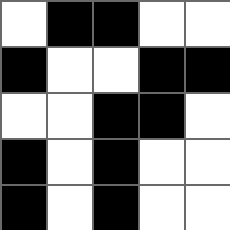[["white", "black", "black", "white", "white"], ["black", "white", "white", "black", "black"], ["white", "white", "black", "black", "white"], ["black", "white", "black", "white", "white"], ["black", "white", "black", "white", "white"]]